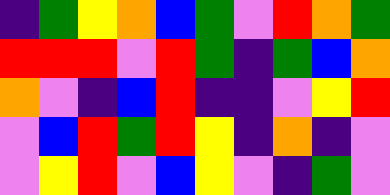[["indigo", "green", "yellow", "orange", "blue", "green", "violet", "red", "orange", "green"], ["red", "red", "red", "violet", "red", "green", "indigo", "green", "blue", "orange"], ["orange", "violet", "indigo", "blue", "red", "indigo", "indigo", "violet", "yellow", "red"], ["violet", "blue", "red", "green", "red", "yellow", "indigo", "orange", "indigo", "violet"], ["violet", "yellow", "red", "violet", "blue", "yellow", "violet", "indigo", "green", "violet"]]